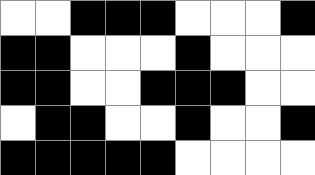[["white", "white", "black", "black", "black", "white", "white", "white", "black"], ["black", "black", "white", "white", "white", "black", "white", "white", "white"], ["black", "black", "white", "white", "black", "black", "black", "white", "white"], ["white", "black", "black", "white", "white", "black", "white", "white", "black"], ["black", "black", "black", "black", "black", "white", "white", "white", "white"]]